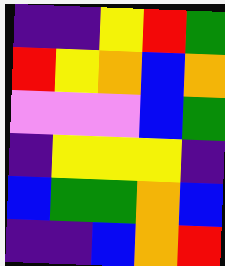[["indigo", "indigo", "yellow", "red", "green"], ["red", "yellow", "orange", "blue", "orange"], ["violet", "violet", "violet", "blue", "green"], ["indigo", "yellow", "yellow", "yellow", "indigo"], ["blue", "green", "green", "orange", "blue"], ["indigo", "indigo", "blue", "orange", "red"]]